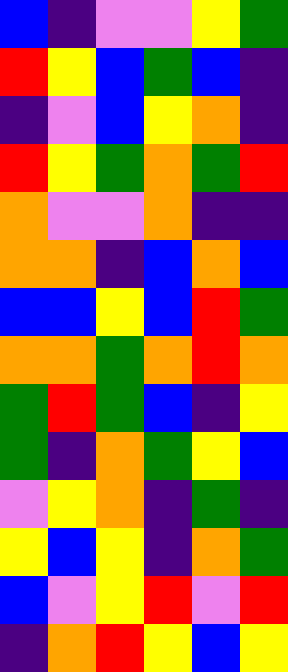[["blue", "indigo", "violet", "violet", "yellow", "green"], ["red", "yellow", "blue", "green", "blue", "indigo"], ["indigo", "violet", "blue", "yellow", "orange", "indigo"], ["red", "yellow", "green", "orange", "green", "red"], ["orange", "violet", "violet", "orange", "indigo", "indigo"], ["orange", "orange", "indigo", "blue", "orange", "blue"], ["blue", "blue", "yellow", "blue", "red", "green"], ["orange", "orange", "green", "orange", "red", "orange"], ["green", "red", "green", "blue", "indigo", "yellow"], ["green", "indigo", "orange", "green", "yellow", "blue"], ["violet", "yellow", "orange", "indigo", "green", "indigo"], ["yellow", "blue", "yellow", "indigo", "orange", "green"], ["blue", "violet", "yellow", "red", "violet", "red"], ["indigo", "orange", "red", "yellow", "blue", "yellow"]]